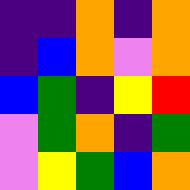[["indigo", "indigo", "orange", "indigo", "orange"], ["indigo", "blue", "orange", "violet", "orange"], ["blue", "green", "indigo", "yellow", "red"], ["violet", "green", "orange", "indigo", "green"], ["violet", "yellow", "green", "blue", "orange"]]